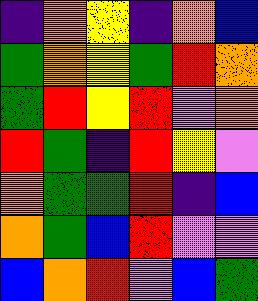[["indigo", "orange", "yellow", "indigo", "orange", "blue"], ["green", "orange", "yellow", "green", "red", "orange"], ["green", "red", "yellow", "red", "violet", "orange"], ["red", "green", "indigo", "red", "yellow", "violet"], ["orange", "green", "green", "red", "indigo", "blue"], ["orange", "green", "blue", "red", "violet", "violet"], ["blue", "orange", "red", "violet", "blue", "green"]]